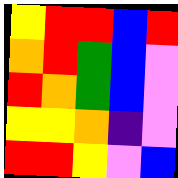[["yellow", "red", "red", "blue", "red"], ["orange", "red", "green", "blue", "violet"], ["red", "orange", "green", "blue", "violet"], ["yellow", "yellow", "orange", "indigo", "violet"], ["red", "red", "yellow", "violet", "blue"]]